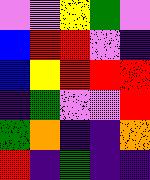[["violet", "violet", "yellow", "green", "violet"], ["blue", "red", "red", "violet", "indigo"], ["blue", "yellow", "red", "red", "red"], ["indigo", "green", "violet", "violet", "red"], ["green", "orange", "indigo", "indigo", "orange"], ["red", "indigo", "green", "indigo", "indigo"]]